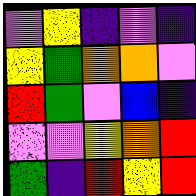[["violet", "yellow", "indigo", "violet", "indigo"], ["yellow", "green", "orange", "orange", "violet"], ["red", "green", "violet", "blue", "indigo"], ["violet", "violet", "yellow", "orange", "red"], ["green", "indigo", "red", "yellow", "red"]]